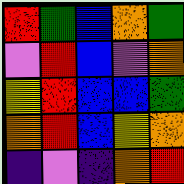[["red", "green", "blue", "orange", "green"], ["violet", "red", "blue", "violet", "orange"], ["yellow", "red", "blue", "blue", "green"], ["orange", "red", "blue", "yellow", "orange"], ["indigo", "violet", "indigo", "orange", "red"]]